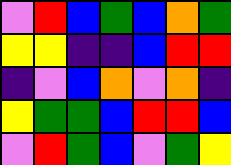[["violet", "red", "blue", "green", "blue", "orange", "green"], ["yellow", "yellow", "indigo", "indigo", "blue", "red", "red"], ["indigo", "violet", "blue", "orange", "violet", "orange", "indigo"], ["yellow", "green", "green", "blue", "red", "red", "blue"], ["violet", "red", "green", "blue", "violet", "green", "yellow"]]